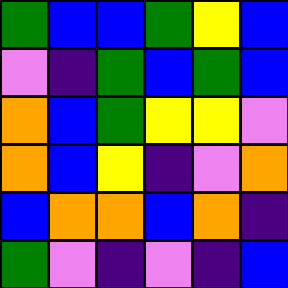[["green", "blue", "blue", "green", "yellow", "blue"], ["violet", "indigo", "green", "blue", "green", "blue"], ["orange", "blue", "green", "yellow", "yellow", "violet"], ["orange", "blue", "yellow", "indigo", "violet", "orange"], ["blue", "orange", "orange", "blue", "orange", "indigo"], ["green", "violet", "indigo", "violet", "indigo", "blue"]]